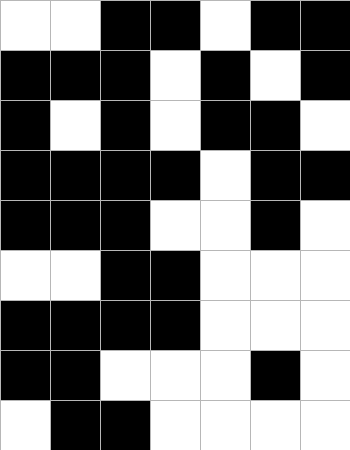[["white", "white", "black", "black", "white", "black", "black"], ["black", "black", "black", "white", "black", "white", "black"], ["black", "white", "black", "white", "black", "black", "white"], ["black", "black", "black", "black", "white", "black", "black"], ["black", "black", "black", "white", "white", "black", "white"], ["white", "white", "black", "black", "white", "white", "white"], ["black", "black", "black", "black", "white", "white", "white"], ["black", "black", "white", "white", "white", "black", "white"], ["white", "black", "black", "white", "white", "white", "white"]]